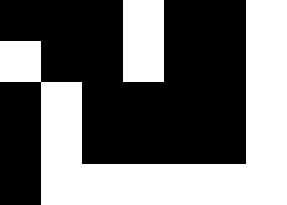[["black", "black", "black", "white", "black", "black", "white"], ["white", "black", "black", "white", "black", "black", "white"], ["black", "white", "black", "black", "black", "black", "white"], ["black", "white", "black", "black", "black", "black", "white"], ["black", "white", "white", "white", "white", "white", "white"]]